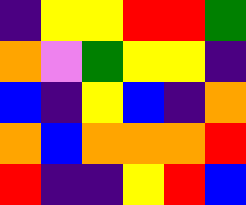[["indigo", "yellow", "yellow", "red", "red", "green"], ["orange", "violet", "green", "yellow", "yellow", "indigo"], ["blue", "indigo", "yellow", "blue", "indigo", "orange"], ["orange", "blue", "orange", "orange", "orange", "red"], ["red", "indigo", "indigo", "yellow", "red", "blue"]]